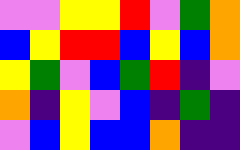[["violet", "violet", "yellow", "yellow", "red", "violet", "green", "orange"], ["blue", "yellow", "red", "red", "blue", "yellow", "blue", "orange"], ["yellow", "green", "violet", "blue", "green", "red", "indigo", "violet"], ["orange", "indigo", "yellow", "violet", "blue", "indigo", "green", "indigo"], ["violet", "blue", "yellow", "blue", "blue", "orange", "indigo", "indigo"]]